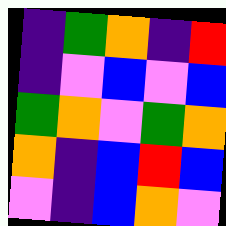[["indigo", "green", "orange", "indigo", "red"], ["indigo", "violet", "blue", "violet", "blue"], ["green", "orange", "violet", "green", "orange"], ["orange", "indigo", "blue", "red", "blue"], ["violet", "indigo", "blue", "orange", "violet"]]